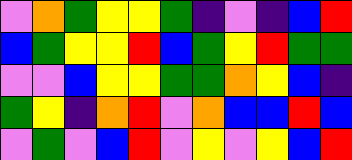[["violet", "orange", "green", "yellow", "yellow", "green", "indigo", "violet", "indigo", "blue", "red"], ["blue", "green", "yellow", "yellow", "red", "blue", "green", "yellow", "red", "green", "green"], ["violet", "violet", "blue", "yellow", "yellow", "green", "green", "orange", "yellow", "blue", "indigo"], ["green", "yellow", "indigo", "orange", "red", "violet", "orange", "blue", "blue", "red", "blue"], ["violet", "green", "violet", "blue", "red", "violet", "yellow", "violet", "yellow", "blue", "red"]]